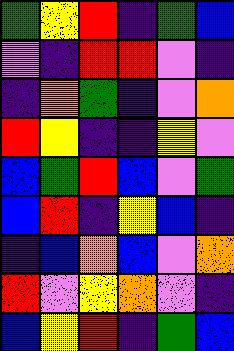[["green", "yellow", "red", "indigo", "green", "blue"], ["violet", "indigo", "red", "red", "violet", "indigo"], ["indigo", "orange", "green", "indigo", "violet", "orange"], ["red", "yellow", "indigo", "indigo", "yellow", "violet"], ["blue", "green", "red", "blue", "violet", "green"], ["blue", "red", "indigo", "yellow", "blue", "indigo"], ["indigo", "blue", "orange", "blue", "violet", "orange"], ["red", "violet", "yellow", "orange", "violet", "indigo"], ["blue", "yellow", "red", "indigo", "green", "blue"]]